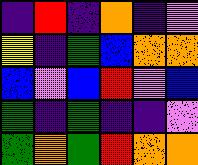[["indigo", "red", "indigo", "orange", "indigo", "violet"], ["yellow", "indigo", "green", "blue", "orange", "orange"], ["blue", "violet", "blue", "red", "violet", "blue"], ["green", "indigo", "green", "indigo", "indigo", "violet"], ["green", "orange", "green", "red", "orange", "orange"]]